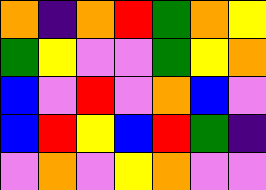[["orange", "indigo", "orange", "red", "green", "orange", "yellow"], ["green", "yellow", "violet", "violet", "green", "yellow", "orange"], ["blue", "violet", "red", "violet", "orange", "blue", "violet"], ["blue", "red", "yellow", "blue", "red", "green", "indigo"], ["violet", "orange", "violet", "yellow", "orange", "violet", "violet"]]